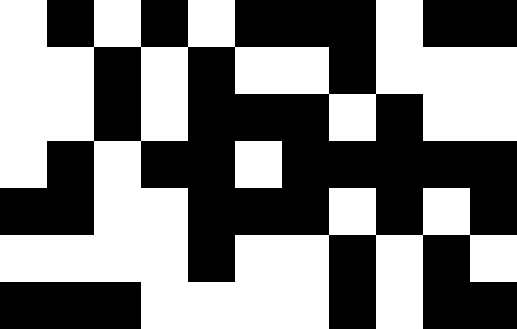[["white", "black", "white", "black", "white", "black", "black", "black", "white", "black", "black"], ["white", "white", "black", "white", "black", "white", "white", "black", "white", "white", "white"], ["white", "white", "black", "white", "black", "black", "black", "white", "black", "white", "white"], ["white", "black", "white", "black", "black", "white", "black", "black", "black", "black", "black"], ["black", "black", "white", "white", "black", "black", "black", "white", "black", "white", "black"], ["white", "white", "white", "white", "black", "white", "white", "black", "white", "black", "white"], ["black", "black", "black", "white", "white", "white", "white", "black", "white", "black", "black"]]